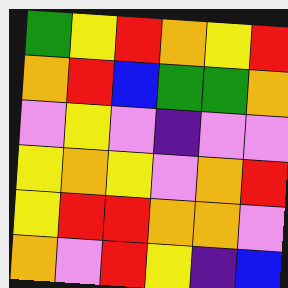[["green", "yellow", "red", "orange", "yellow", "red"], ["orange", "red", "blue", "green", "green", "orange"], ["violet", "yellow", "violet", "indigo", "violet", "violet"], ["yellow", "orange", "yellow", "violet", "orange", "red"], ["yellow", "red", "red", "orange", "orange", "violet"], ["orange", "violet", "red", "yellow", "indigo", "blue"]]